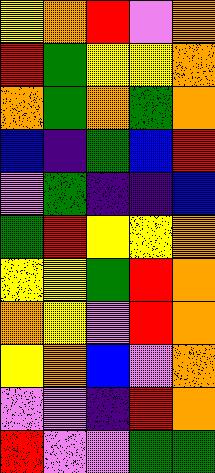[["yellow", "orange", "red", "violet", "orange"], ["red", "green", "yellow", "yellow", "orange"], ["orange", "green", "orange", "green", "orange"], ["blue", "indigo", "green", "blue", "red"], ["violet", "green", "indigo", "indigo", "blue"], ["green", "red", "yellow", "yellow", "orange"], ["yellow", "yellow", "green", "red", "orange"], ["orange", "yellow", "violet", "red", "orange"], ["yellow", "orange", "blue", "violet", "orange"], ["violet", "violet", "indigo", "red", "orange"], ["red", "violet", "violet", "green", "green"]]